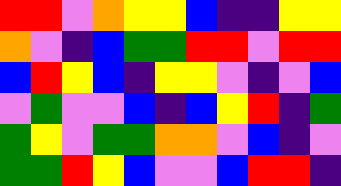[["red", "red", "violet", "orange", "yellow", "yellow", "blue", "indigo", "indigo", "yellow", "yellow"], ["orange", "violet", "indigo", "blue", "green", "green", "red", "red", "violet", "red", "red"], ["blue", "red", "yellow", "blue", "indigo", "yellow", "yellow", "violet", "indigo", "violet", "blue"], ["violet", "green", "violet", "violet", "blue", "indigo", "blue", "yellow", "red", "indigo", "green"], ["green", "yellow", "violet", "green", "green", "orange", "orange", "violet", "blue", "indigo", "violet"], ["green", "green", "red", "yellow", "blue", "violet", "violet", "blue", "red", "red", "indigo"]]